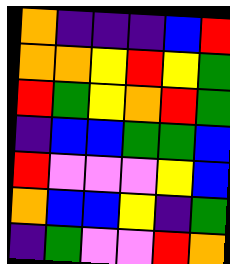[["orange", "indigo", "indigo", "indigo", "blue", "red"], ["orange", "orange", "yellow", "red", "yellow", "green"], ["red", "green", "yellow", "orange", "red", "green"], ["indigo", "blue", "blue", "green", "green", "blue"], ["red", "violet", "violet", "violet", "yellow", "blue"], ["orange", "blue", "blue", "yellow", "indigo", "green"], ["indigo", "green", "violet", "violet", "red", "orange"]]